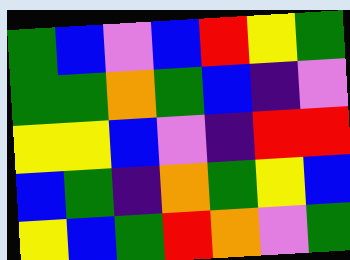[["green", "blue", "violet", "blue", "red", "yellow", "green"], ["green", "green", "orange", "green", "blue", "indigo", "violet"], ["yellow", "yellow", "blue", "violet", "indigo", "red", "red"], ["blue", "green", "indigo", "orange", "green", "yellow", "blue"], ["yellow", "blue", "green", "red", "orange", "violet", "green"]]